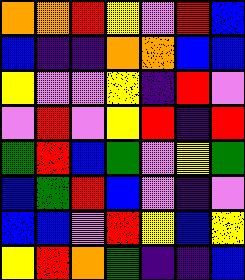[["orange", "orange", "red", "yellow", "violet", "red", "blue"], ["blue", "indigo", "indigo", "orange", "orange", "blue", "blue"], ["yellow", "violet", "violet", "yellow", "indigo", "red", "violet"], ["violet", "red", "violet", "yellow", "red", "indigo", "red"], ["green", "red", "blue", "green", "violet", "yellow", "green"], ["blue", "green", "red", "blue", "violet", "indigo", "violet"], ["blue", "blue", "violet", "red", "yellow", "blue", "yellow"], ["yellow", "red", "orange", "green", "indigo", "indigo", "blue"]]